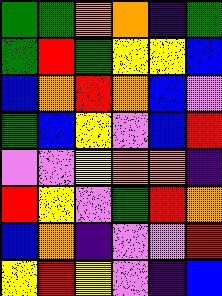[["green", "green", "orange", "orange", "indigo", "green"], ["green", "red", "green", "yellow", "yellow", "blue"], ["blue", "orange", "red", "orange", "blue", "violet"], ["green", "blue", "yellow", "violet", "blue", "red"], ["violet", "violet", "yellow", "orange", "orange", "indigo"], ["red", "yellow", "violet", "green", "red", "orange"], ["blue", "orange", "indigo", "violet", "violet", "red"], ["yellow", "red", "yellow", "violet", "indigo", "blue"]]